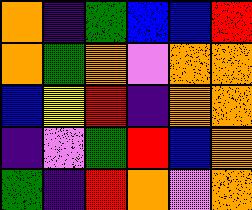[["orange", "indigo", "green", "blue", "blue", "red"], ["orange", "green", "orange", "violet", "orange", "orange"], ["blue", "yellow", "red", "indigo", "orange", "orange"], ["indigo", "violet", "green", "red", "blue", "orange"], ["green", "indigo", "red", "orange", "violet", "orange"]]